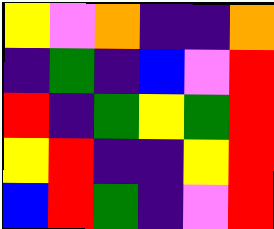[["yellow", "violet", "orange", "indigo", "indigo", "orange"], ["indigo", "green", "indigo", "blue", "violet", "red"], ["red", "indigo", "green", "yellow", "green", "red"], ["yellow", "red", "indigo", "indigo", "yellow", "red"], ["blue", "red", "green", "indigo", "violet", "red"]]